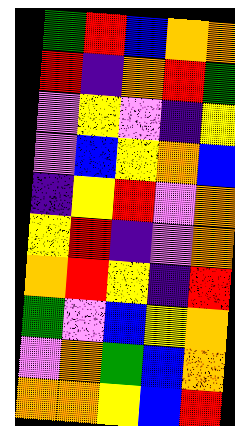[["green", "red", "blue", "orange", "orange"], ["red", "indigo", "orange", "red", "green"], ["violet", "yellow", "violet", "indigo", "yellow"], ["violet", "blue", "yellow", "orange", "blue"], ["indigo", "yellow", "red", "violet", "orange"], ["yellow", "red", "indigo", "violet", "orange"], ["orange", "red", "yellow", "indigo", "red"], ["green", "violet", "blue", "yellow", "orange"], ["violet", "orange", "green", "blue", "orange"], ["orange", "orange", "yellow", "blue", "red"]]